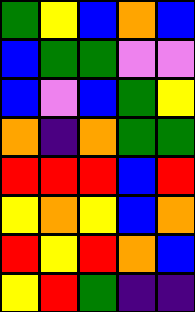[["green", "yellow", "blue", "orange", "blue"], ["blue", "green", "green", "violet", "violet"], ["blue", "violet", "blue", "green", "yellow"], ["orange", "indigo", "orange", "green", "green"], ["red", "red", "red", "blue", "red"], ["yellow", "orange", "yellow", "blue", "orange"], ["red", "yellow", "red", "orange", "blue"], ["yellow", "red", "green", "indigo", "indigo"]]